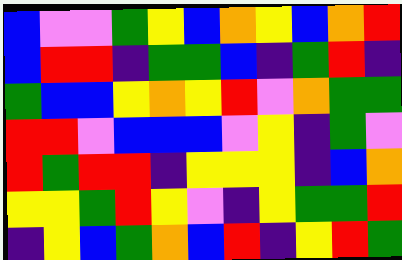[["blue", "violet", "violet", "green", "yellow", "blue", "orange", "yellow", "blue", "orange", "red"], ["blue", "red", "red", "indigo", "green", "green", "blue", "indigo", "green", "red", "indigo"], ["green", "blue", "blue", "yellow", "orange", "yellow", "red", "violet", "orange", "green", "green"], ["red", "red", "violet", "blue", "blue", "blue", "violet", "yellow", "indigo", "green", "violet"], ["red", "green", "red", "red", "indigo", "yellow", "yellow", "yellow", "indigo", "blue", "orange"], ["yellow", "yellow", "green", "red", "yellow", "violet", "indigo", "yellow", "green", "green", "red"], ["indigo", "yellow", "blue", "green", "orange", "blue", "red", "indigo", "yellow", "red", "green"]]